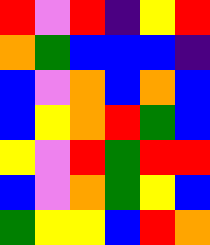[["red", "violet", "red", "indigo", "yellow", "red"], ["orange", "green", "blue", "blue", "blue", "indigo"], ["blue", "violet", "orange", "blue", "orange", "blue"], ["blue", "yellow", "orange", "red", "green", "blue"], ["yellow", "violet", "red", "green", "red", "red"], ["blue", "violet", "orange", "green", "yellow", "blue"], ["green", "yellow", "yellow", "blue", "red", "orange"]]